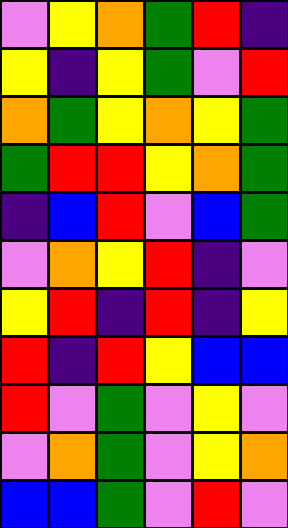[["violet", "yellow", "orange", "green", "red", "indigo"], ["yellow", "indigo", "yellow", "green", "violet", "red"], ["orange", "green", "yellow", "orange", "yellow", "green"], ["green", "red", "red", "yellow", "orange", "green"], ["indigo", "blue", "red", "violet", "blue", "green"], ["violet", "orange", "yellow", "red", "indigo", "violet"], ["yellow", "red", "indigo", "red", "indigo", "yellow"], ["red", "indigo", "red", "yellow", "blue", "blue"], ["red", "violet", "green", "violet", "yellow", "violet"], ["violet", "orange", "green", "violet", "yellow", "orange"], ["blue", "blue", "green", "violet", "red", "violet"]]